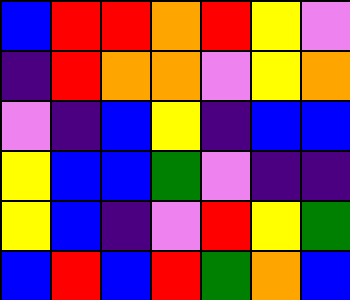[["blue", "red", "red", "orange", "red", "yellow", "violet"], ["indigo", "red", "orange", "orange", "violet", "yellow", "orange"], ["violet", "indigo", "blue", "yellow", "indigo", "blue", "blue"], ["yellow", "blue", "blue", "green", "violet", "indigo", "indigo"], ["yellow", "blue", "indigo", "violet", "red", "yellow", "green"], ["blue", "red", "blue", "red", "green", "orange", "blue"]]